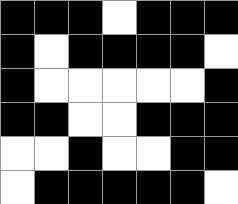[["black", "black", "black", "white", "black", "black", "black"], ["black", "white", "black", "black", "black", "black", "white"], ["black", "white", "white", "white", "white", "white", "black"], ["black", "black", "white", "white", "black", "black", "black"], ["white", "white", "black", "white", "white", "black", "black"], ["white", "black", "black", "black", "black", "black", "white"]]